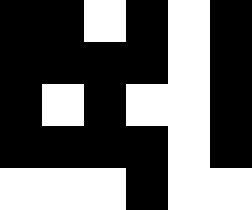[["black", "black", "white", "black", "white", "black"], ["black", "black", "black", "black", "white", "black"], ["black", "white", "black", "white", "white", "black"], ["black", "black", "black", "black", "white", "black"], ["white", "white", "white", "black", "white", "white"]]